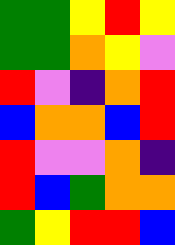[["green", "green", "yellow", "red", "yellow"], ["green", "green", "orange", "yellow", "violet"], ["red", "violet", "indigo", "orange", "red"], ["blue", "orange", "orange", "blue", "red"], ["red", "violet", "violet", "orange", "indigo"], ["red", "blue", "green", "orange", "orange"], ["green", "yellow", "red", "red", "blue"]]